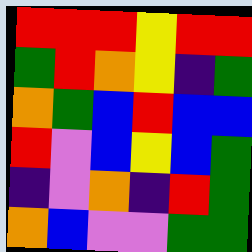[["red", "red", "red", "yellow", "red", "red"], ["green", "red", "orange", "yellow", "indigo", "green"], ["orange", "green", "blue", "red", "blue", "blue"], ["red", "violet", "blue", "yellow", "blue", "green"], ["indigo", "violet", "orange", "indigo", "red", "green"], ["orange", "blue", "violet", "violet", "green", "green"]]